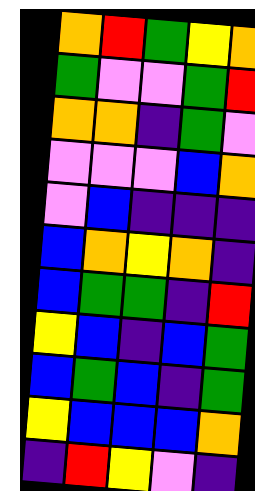[["orange", "red", "green", "yellow", "orange"], ["green", "violet", "violet", "green", "red"], ["orange", "orange", "indigo", "green", "violet"], ["violet", "violet", "violet", "blue", "orange"], ["violet", "blue", "indigo", "indigo", "indigo"], ["blue", "orange", "yellow", "orange", "indigo"], ["blue", "green", "green", "indigo", "red"], ["yellow", "blue", "indigo", "blue", "green"], ["blue", "green", "blue", "indigo", "green"], ["yellow", "blue", "blue", "blue", "orange"], ["indigo", "red", "yellow", "violet", "indigo"]]